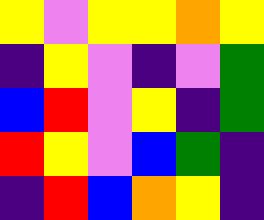[["yellow", "violet", "yellow", "yellow", "orange", "yellow"], ["indigo", "yellow", "violet", "indigo", "violet", "green"], ["blue", "red", "violet", "yellow", "indigo", "green"], ["red", "yellow", "violet", "blue", "green", "indigo"], ["indigo", "red", "blue", "orange", "yellow", "indigo"]]